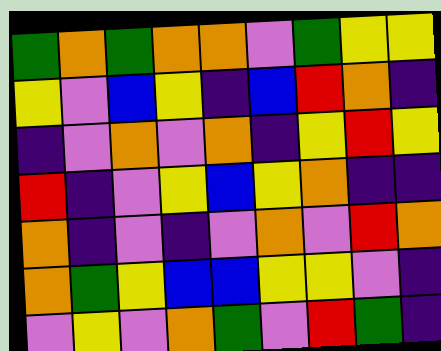[["green", "orange", "green", "orange", "orange", "violet", "green", "yellow", "yellow"], ["yellow", "violet", "blue", "yellow", "indigo", "blue", "red", "orange", "indigo"], ["indigo", "violet", "orange", "violet", "orange", "indigo", "yellow", "red", "yellow"], ["red", "indigo", "violet", "yellow", "blue", "yellow", "orange", "indigo", "indigo"], ["orange", "indigo", "violet", "indigo", "violet", "orange", "violet", "red", "orange"], ["orange", "green", "yellow", "blue", "blue", "yellow", "yellow", "violet", "indigo"], ["violet", "yellow", "violet", "orange", "green", "violet", "red", "green", "indigo"]]